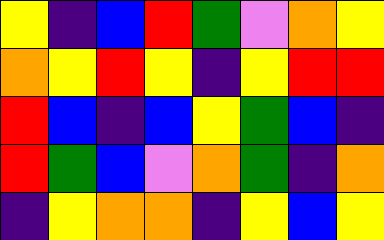[["yellow", "indigo", "blue", "red", "green", "violet", "orange", "yellow"], ["orange", "yellow", "red", "yellow", "indigo", "yellow", "red", "red"], ["red", "blue", "indigo", "blue", "yellow", "green", "blue", "indigo"], ["red", "green", "blue", "violet", "orange", "green", "indigo", "orange"], ["indigo", "yellow", "orange", "orange", "indigo", "yellow", "blue", "yellow"]]